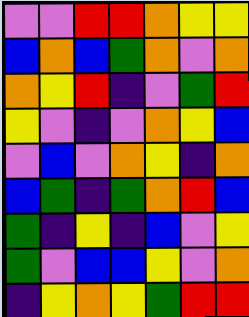[["violet", "violet", "red", "red", "orange", "yellow", "yellow"], ["blue", "orange", "blue", "green", "orange", "violet", "orange"], ["orange", "yellow", "red", "indigo", "violet", "green", "red"], ["yellow", "violet", "indigo", "violet", "orange", "yellow", "blue"], ["violet", "blue", "violet", "orange", "yellow", "indigo", "orange"], ["blue", "green", "indigo", "green", "orange", "red", "blue"], ["green", "indigo", "yellow", "indigo", "blue", "violet", "yellow"], ["green", "violet", "blue", "blue", "yellow", "violet", "orange"], ["indigo", "yellow", "orange", "yellow", "green", "red", "red"]]